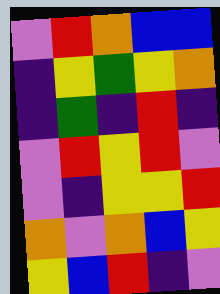[["violet", "red", "orange", "blue", "blue"], ["indigo", "yellow", "green", "yellow", "orange"], ["indigo", "green", "indigo", "red", "indigo"], ["violet", "red", "yellow", "red", "violet"], ["violet", "indigo", "yellow", "yellow", "red"], ["orange", "violet", "orange", "blue", "yellow"], ["yellow", "blue", "red", "indigo", "violet"]]